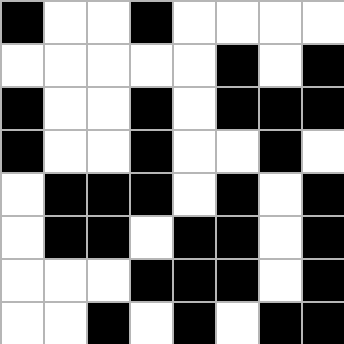[["black", "white", "white", "black", "white", "white", "white", "white"], ["white", "white", "white", "white", "white", "black", "white", "black"], ["black", "white", "white", "black", "white", "black", "black", "black"], ["black", "white", "white", "black", "white", "white", "black", "white"], ["white", "black", "black", "black", "white", "black", "white", "black"], ["white", "black", "black", "white", "black", "black", "white", "black"], ["white", "white", "white", "black", "black", "black", "white", "black"], ["white", "white", "black", "white", "black", "white", "black", "black"]]